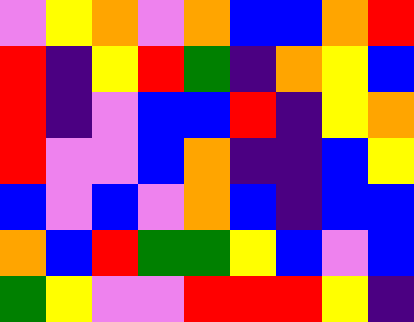[["violet", "yellow", "orange", "violet", "orange", "blue", "blue", "orange", "red"], ["red", "indigo", "yellow", "red", "green", "indigo", "orange", "yellow", "blue"], ["red", "indigo", "violet", "blue", "blue", "red", "indigo", "yellow", "orange"], ["red", "violet", "violet", "blue", "orange", "indigo", "indigo", "blue", "yellow"], ["blue", "violet", "blue", "violet", "orange", "blue", "indigo", "blue", "blue"], ["orange", "blue", "red", "green", "green", "yellow", "blue", "violet", "blue"], ["green", "yellow", "violet", "violet", "red", "red", "red", "yellow", "indigo"]]